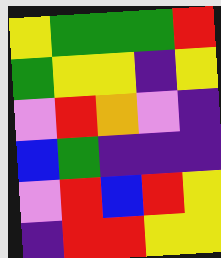[["yellow", "green", "green", "green", "red"], ["green", "yellow", "yellow", "indigo", "yellow"], ["violet", "red", "orange", "violet", "indigo"], ["blue", "green", "indigo", "indigo", "indigo"], ["violet", "red", "blue", "red", "yellow"], ["indigo", "red", "red", "yellow", "yellow"]]